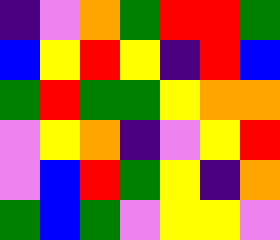[["indigo", "violet", "orange", "green", "red", "red", "green"], ["blue", "yellow", "red", "yellow", "indigo", "red", "blue"], ["green", "red", "green", "green", "yellow", "orange", "orange"], ["violet", "yellow", "orange", "indigo", "violet", "yellow", "red"], ["violet", "blue", "red", "green", "yellow", "indigo", "orange"], ["green", "blue", "green", "violet", "yellow", "yellow", "violet"]]